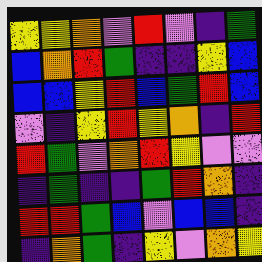[["yellow", "yellow", "orange", "violet", "red", "violet", "indigo", "green"], ["blue", "orange", "red", "green", "indigo", "indigo", "yellow", "blue"], ["blue", "blue", "yellow", "red", "blue", "green", "red", "blue"], ["violet", "indigo", "yellow", "red", "yellow", "orange", "indigo", "red"], ["red", "green", "violet", "orange", "red", "yellow", "violet", "violet"], ["indigo", "green", "indigo", "indigo", "green", "red", "orange", "indigo"], ["red", "red", "green", "blue", "violet", "blue", "blue", "indigo"], ["indigo", "orange", "green", "indigo", "yellow", "violet", "orange", "yellow"]]